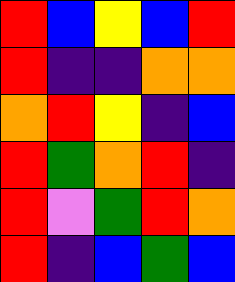[["red", "blue", "yellow", "blue", "red"], ["red", "indigo", "indigo", "orange", "orange"], ["orange", "red", "yellow", "indigo", "blue"], ["red", "green", "orange", "red", "indigo"], ["red", "violet", "green", "red", "orange"], ["red", "indigo", "blue", "green", "blue"]]